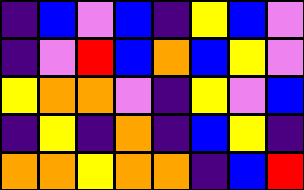[["indigo", "blue", "violet", "blue", "indigo", "yellow", "blue", "violet"], ["indigo", "violet", "red", "blue", "orange", "blue", "yellow", "violet"], ["yellow", "orange", "orange", "violet", "indigo", "yellow", "violet", "blue"], ["indigo", "yellow", "indigo", "orange", "indigo", "blue", "yellow", "indigo"], ["orange", "orange", "yellow", "orange", "orange", "indigo", "blue", "red"]]